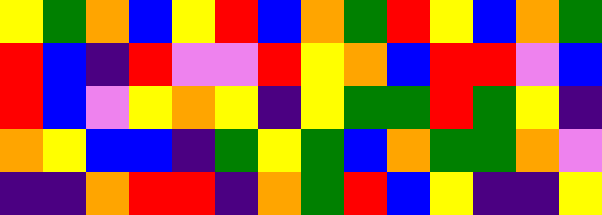[["yellow", "green", "orange", "blue", "yellow", "red", "blue", "orange", "green", "red", "yellow", "blue", "orange", "green"], ["red", "blue", "indigo", "red", "violet", "violet", "red", "yellow", "orange", "blue", "red", "red", "violet", "blue"], ["red", "blue", "violet", "yellow", "orange", "yellow", "indigo", "yellow", "green", "green", "red", "green", "yellow", "indigo"], ["orange", "yellow", "blue", "blue", "indigo", "green", "yellow", "green", "blue", "orange", "green", "green", "orange", "violet"], ["indigo", "indigo", "orange", "red", "red", "indigo", "orange", "green", "red", "blue", "yellow", "indigo", "indigo", "yellow"]]